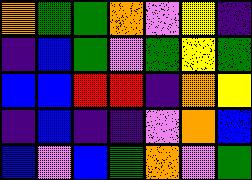[["orange", "green", "green", "orange", "violet", "yellow", "indigo"], ["indigo", "blue", "green", "violet", "green", "yellow", "green"], ["blue", "blue", "red", "red", "indigo", "orange", "yellow"], ["indigo", "blue", "indigo", "indigo", "violet", "orange", "blue"], ["blue", "violet", "blue", "green", "orange", "violet", "green"]]